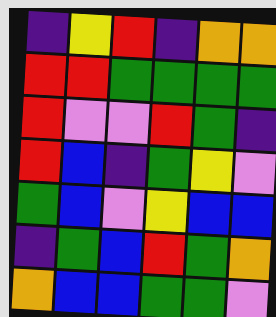[["indigo", "yellow", "red", "indigo", "orange", "orange"], ["red", "red", "green", "green", "green", "green"], ["red", "violet", "violet", "red", "green", "indigo"], ["red", "blue", "indigo", "green", "yellow", "violet"], ["green", "blue", "violet", "yellow", "blue", "blue"], ["indigo", "green", "blue", "red", "green", "orange"], ["orange", "blue", "blue", "green", "green", "violet"]]